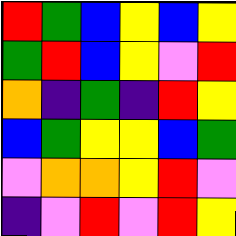[["red", "green", "blue", "yellow", "blue", "yellow"], ["green", "red", "blue", "yellow", "violet", "red"], ["orange", "indigo", "green", "indigo", "red", "yellow"], ["blue", "green", "yellow", "yellow", "blue", "green"], ["violet", "orange", "orange", "yellow", "red", "violet"], ["indigo", "violet", "red", "violet", "red", "yellow"]]